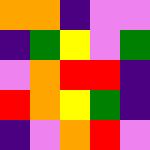[["orange", "orange", "indigo", "violet", "violet"], ["indigo", "green", "yellow", "violet", "green"], ["violet", "orange", "red", "red", "indigo"], ["red", "orange", "yellow", "green", "indigo"], ["indigo", "violet", "orange", "red", "violet"]]